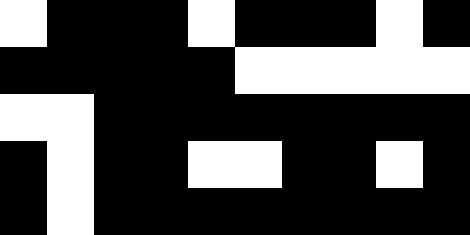[["white", "black", "black", "black", "white", "black", "black", "black", "white", "black"], ["black", "black", "black", "black", "black", "white", "white", "white", "white", "white"], ["white", "white", "black", "black", "black", "black", "black", "black", "black", "black"], ["black", "white", "black", "black", "white", "white", "black", "black", "white", "black"], ["black", "white", "black", "black", "black", "black", "black", "black", "black", "black"]]